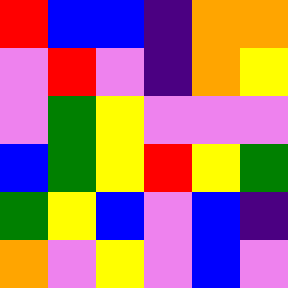[["red", "blue", "blue", "indigo", "orange", "orange"], ["violet", "red", "violet", "indigo", "orange", "yellow"], ["violet", "green", "yellow", "violet", "violet", "violet"], ["blue", "green", "yellow", "red", "yellow", "green"], ["green", "yellow", "blue", "violet", "blue", "indigo"], ["orange", "violet", "yellow", "violet", "blue", "violet"]]